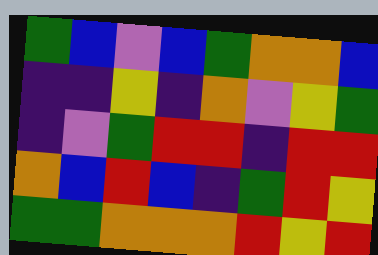[["green", "blue", "violet", "blue", "green", "orange", "orange", "blue"], ["indigo", "indigo", "yellow", "indigo", "orange", "violet", "yellow", "green"], ["indigo", "violet", "green", "red", "red", "indigo", "red", "red"], ["orange", "blue", "red", "blue", "indigo", "green", "red", "yellow"], ["green", "green", "orange", "orange", "orange", "red", "yellow", "red"]]